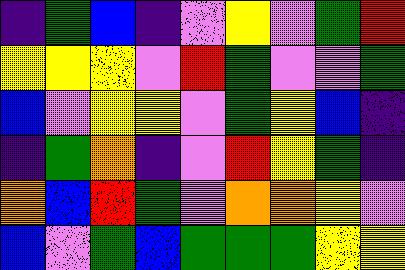[["indigo", "green", "blue", "indigo", "violet", "yellow", "violet", "green", "red"], ["yellow", "yellow", "yellow", "violet", "red", "green", "violet", "violet", "green"], ["blue", "violet", "yellow", "yellow", "violet", "green", "yellow", "blue", "indigo"], ["indigo", "green", "orange", "indigo", "violet", "red", "yellow", "green", "indigo"], ["orange", "blue", "red", "green", "violet", "orange", "orange", "yellow", "violet"], ["blue", "violet", "green", "blue", "green", "green", "green", "yellow", "yellow"]]